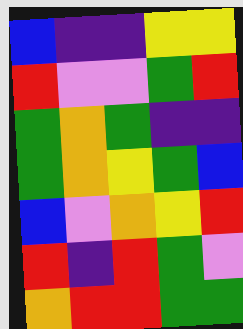[["blue", "indigo", "indigo", "yellow", "yellow"], ["red", "violet", "violet", "green", "red"], ["green", "orange", "green", "indigo", "indigo"], ["green", "orange", "yellow", "green", "blue"], ["blue", "violet", "orange", "yellow", "red"], ["red", "indigo", "red", "green", "violet"], ["orange", "red", "red", "green", "green"]]